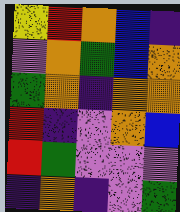[["yellow", "red", "orange", "blue", "indigo"], ["violet", "orange", "green", "blue", "orange"], ["green", "orange", "indigo", "orange", "orange"], ["red", "indigo", "violet", "orange", "blue"], ["red", "green", "violet", "violet", "violet"], ["indigo", "orange", "indigo", "violet", "green"]]